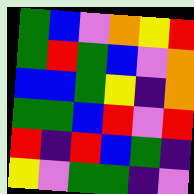[["green", "blue", "violet", "orange", "yellow", "red"], ["green", "red", "green", "blue", "violet", "orange"], ["blue", "blue", "green", "yellow", "indigo", "orange"], ["green", "green", "blue", "red", "violet", "red"], ["red", "indigo", "red", "blue", "green", "indigo"], ["yellow", "violet", "green", "green", "indigo", "violet"]]